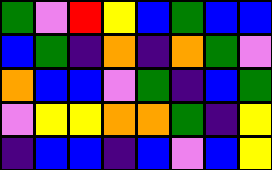[["green", "violet", "red", "yellow", "blue", "green", "blue", "blue"], ["blue", "green", "indigo", "orange", "indigo", "orange", "green", "violet"], ["orange", "blue", "blue", "violet", "green", "indigo", "blue", "green"], ["violet", "yellow", "yellow", "orange", "orange", "green", "indigo", "yellow"], ["indigo", "blue", "blue", "indigo", "blue", "violet", "blue", "yellow"]]